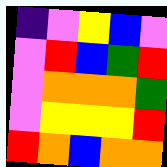[["indigo", "violet", "yellow", "blue", "violet"], ["violet", "red", "blue", "green", "red"], ["violet", "orange", "orange", "orange", "green"], ["violet", "yellow", "yellow", "yellow", "red"], ["red", "orange", "blue", "orange", "orange"]]